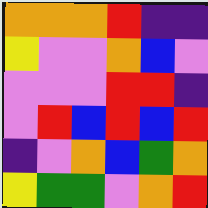[["orange", "orange", "orange", "red", "indigo", "indigo"], ["yellow", "violet", "violet", "orange", "blue", "violet"], ["violet", "violet", "violet", "red", "red", "indigo"], ["violet", "red", "blue", "red", "blue", "red"], ["indigo", "violet", "orange", "blue", "green", "orange"], ["yellow", "green", "green", "violet", "orange", "red"]]